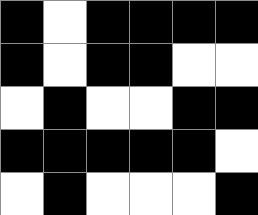[["black", "white", "black", "black", "black", "black"], ["black", "white", "black", "black", "white", "white"], ["white", "black", "white", "white", "black", "black"], ["black", "black", "black", "black", "black", "white"], ["white", "black", "white", "white", "white", "black"]]